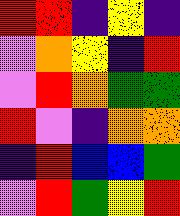[["red", "red", "indigo", "yellow", "indigo"], ["violet", "orange", "yellow", "indigo", "red"], ["violet", "red", "orange", "green", "green"], ["red", "violet", "indigo", "orange", "orange"], ["indigo", "red", "blue", "blue", "green"], ["violet", "red", "green", "yellow", "red"]]